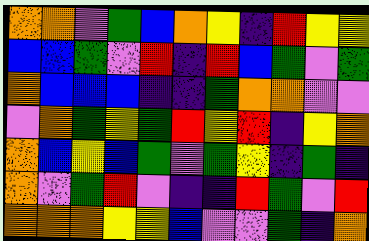[["orange", "orange", "violet", "green", "blue", "orange", "yellow", "indigo", "red", "yellow", "yellow"], ["blue", "blue", "green", "violet", "red", "indigo", "red", "blue", "green", "violet", "green"], ["orange", "blue", "blue", "blue", "indigo", "indigo", "green", "orange", "orange", "violet", "violet"], ["violet", "orange", "green", "yellow", "green", "red", "yellow", "red", "indigo", "yellow", "orange"], ["orange", "blue", "yellow", "blue", "green", "violet", "green", "yellow", "indigo", "green", "indigo"], ["orange", "violet", "green", "red", "violet", "indigo", "indigo", "red", "green", "violet", "red"], ["orange", "orange", "orange", "yellow", "yellow", "blue", "violet", "violet", "green", "indigo", "orange"]]